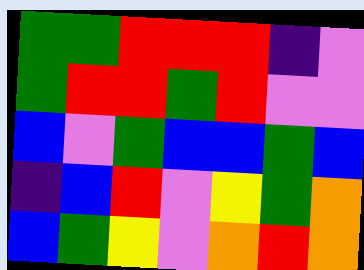[["green", "green", "red", "red", "red", "indigo", "violet"], ["green", "red", "red", "green", "red", "violet", "violet"], ["blue", "violet", "green", "blue", "blue", "green", "blue"], ["indigo", "blue", "red", "violet", "yellow", "green", "orange"], ["blue", "green", "yellow", "violet", "orange", "red", "orange"]]